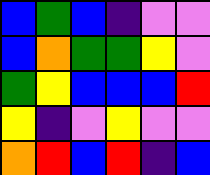[["blue", "green", "blue", "indigo", "violet", "violet"], ["blue", "orange", "green", "green", "yellow", "violet"], ["green", "yellow", "blue", "blue", "blue", "red"], ["yellow", "indigo", "violet", "yellow", "violet", "violet"], ["orange", "red", "blue", "red", "indigo", "blue"]]